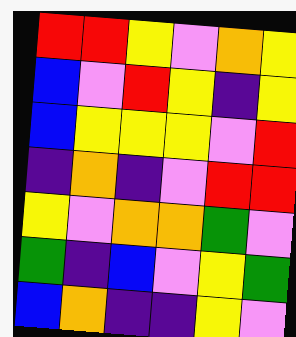[["red", "red", "yellow", "violet", "orange", "yellow"], ["blue", "violet", "red", "yellow", "indigo", "yellow"], ["blue", "yellow", "yellow", "yellow", "violet", "red"], ["indigo", "orange", "indigo", "violet", "red", "red"], ["yellow", "violet", "orange", "orange", "green", "violet"], ["green", "indigo", "blue", "violet", "yellow", "green"], ["blue", "orange", "indigo", "indigo", "yellow", "violet"]]